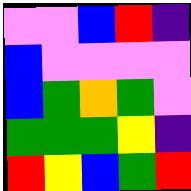[["violet", "violet", "blue", "red", "indigo"], ["blue", "violet", "violet", "violet", "violet"], ["blue", "green", "orange", "green", "violet"], ["green", "green", "green", "yellow", "indigo"], ["red", "yellow", "blue", "green", "red"]]